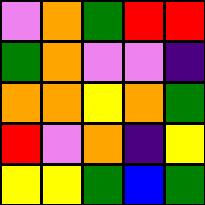[["violet", "orange", "green", "red", "red"], ["green", "orange", "violet", "violet", "indigo"], ["orange", "orange", "yellow", "orange", "green"], ["red", "violet", "orange", "indigo", "yellow"], ["yellow", "yellow", "green", "blue", "green"]]